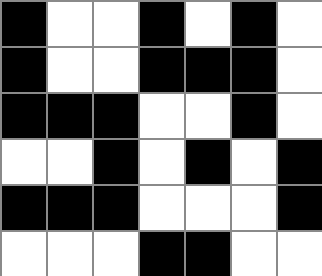[["black", "white", "white", "black", "white", "black", "white"], ["black", "white", "white", "black", "black", "black", "white"], ["black", "black", "black", "white", "white", "black", "white"], ["white", "white", "black", "white", "black", "white", "black"], ["black", "black", "black", "white", "white", "white", "black"], ["white", "white", "white", "black", "black", "white", "white"]]